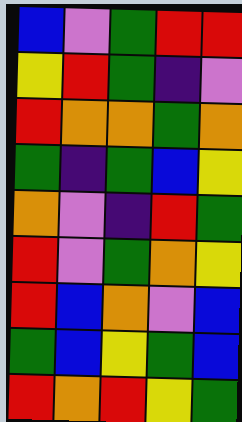[["blue", "violet", "green", "red", "red"], ["yellow", "red", "green", "indigo", "violet"], ["red", "orange", "orange", "green", "orange"], ["green", "indigo", "green", "blue", "yellow"], ["orange", "violet", "indigo", "red", "green"], ["red", "violet", "green", "orange", "yellow"], ["red", "blue", "orange", "violet", "blue"], ["green", "blue", "yellow", "green", "blue"], ["red", "orange", "red", "yellow", "green"]]